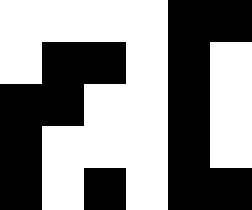[["white", "white", "white", "white", "black", "black"], ["white", "black", "black", "white", "black", "white"], ["black", "black", "white", "white", "black", "white"], ["black", "white", "white", "white", "black", "white"], ["black", "white", "black", "white", "black", "black"]]